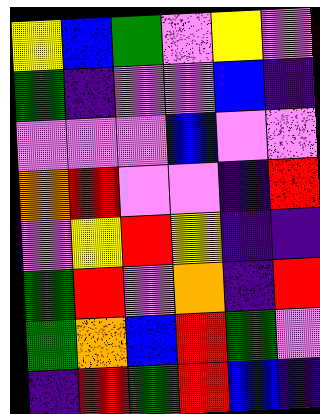[["yellow", "blue", "green", "violet", "yellow", "violet"], ["green", "indigo", "violet", "violet", "blue", "indigo"], ["violet", "violet", "violet", "blue", "violet", "violet"], ["orange", "red", "violet", "violet", "indigo", "red"], ["violet", "yellow", "red", "yellow", "indigo", "indigo"], ["green", "red", "violet", "orange", "indigo", "red"], ["green", "orange", "blue", "red", "green", "violet"], ["indigo", "red", "green", "red", "blue", "indigo"]]